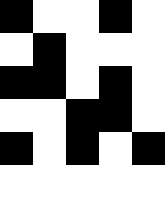[["black", "white", "white", "black", "white"], ["white", "black", "white", "white", "white"], ["black", "black", "white", "black", "white"], ["white", "white", "black", "black", "white"], ["black", "white", "black", "white", "black"], ["white", "white", "white", "white", "white"]]